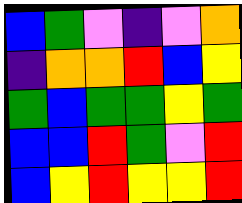[["blue", "green", "violet", "indigo", "violet", "orange"], ["indigo", "orange", "orange", "red", "blue", "yellow"], ["green", "blue", "green", "green", "yellow", "green"], ["blue", "blue", "red", "green", "violet", "red"], ["blue", "yellow", "red", "yellow", "yellow", "red"]]